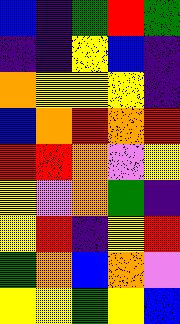[["blue", "indigo", "green", "red", "green"], ["indigo", "indigo", "yellow", "blue", "indigo"], ["orange", "yellow", "yellow", "yellow", "indigo"], ["blue", "orange", "red", "orange", "red"], ["red", "red", "orange", "violet", "yellow"], ["yellow", "violet", "orange", "green", "indigo"], ["yellow", "red", "indigo", "yellow", "red"], ["green", "orange", "blue", "orange", "violet"], ["yellow", "yellow", "green", "yellow", "blue"]]